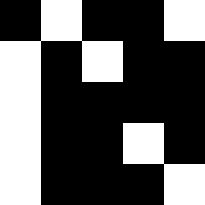[["black", "white", "black", "black", "white"], ["white", "black", "white", "black", "black"], ["white", "black", "black", "black", "black"], ["white", "black", "black", "white", "black"], ["white", "black", "black", "black", "white"]]